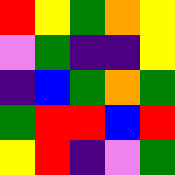[["red", "yellow", "green", "orange", "yellow"], ["violet", "green", "indigo", "indigo", "yellow"], ["indigo", "blue", "green", "orange", "green"], ["green", "red", "red", "blue", "red"], ["yellow", "red", "indigo", "violet", "green"]]